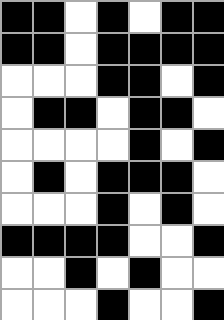[["black", "black", "white", "black", "white", "black", "black"], ["black", "black", "white", "black", "black", "black", "black"], ["white", "white", "white", "black", "black", "white", "black"], ["white", "black", "black", "white", "black", "black", "white"], ["white", "white", "white", "white", "black", "white", "black"], ["white", "black", "white", "black", "black", "black", "white"], ["white", "white", "white", "black", "white", "black", "white"], ["black", "black", "black", "black", "white", "white", "black"], ["white", "white", "black", "white", "black", "white", "white"], ["white", "white", "white", "black", "white", "white", "black"]]